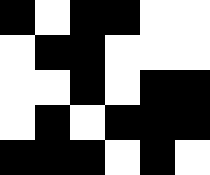[["black", "white", "black", "black", "white", "white"], ["white", "black", "black", "white", "white", "white"], ["white", "white", "black", "white", "black", "black"], ["white", "black", "white", "black", "black", "black"], ["black", "black", "black", "white", "black", "white"]]